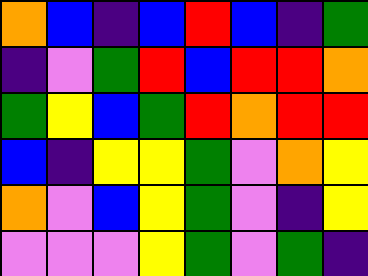[["orange", "blue", "indigo", "blue", "red", "blue", "indigo", "green"], ["indigo", "violet", "green", "red", "blue", "red", "red", "orange"], ["green", "yellow", "blue", "green", "red", "orange", "red", "red"], ["blue", "indigo", "yellow", "yellow", "green", "violet", "orange", "yellow"], ["orange", "violet", "blue", "yellow", "green", "violet", "indigo", "yellow"], ["violet", "violet", "violet", "yellow", "green", "violet", "green", "indigo"]]